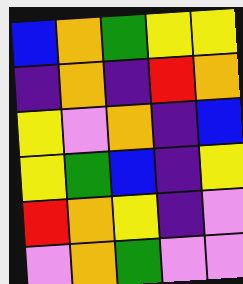[["blue", "orange", "green", "yellow", "yellow"], ["indigo", "orange", "indigo", "red", "orange"], ["yellow", "violet", "orange", "indigo", "blue"], ["yellow", "green", "blue", "indigo", "yellow"], ["red", "orange", "yellow", "indigo", "violet"], ["violet", "orange", "green", "violet", "violet"]]